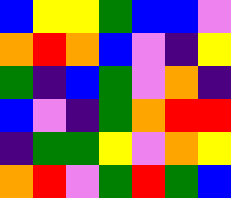[["blue", "yellow", "yellow", "green", "blue", "blue", "violet"], ["orange", "red", "orange", "blue", "violet", "indigo", "yellow"], ["green", "indigo", "blue", "green", "violet", "orange", "indigo"], ["blue", "violet", "indigo", "green", "orange", "red", "red"], ["indigo", "green", "green", "yellow", "violet", "orange", "yellow"], ["orange", "red", "violet", "green", "red", "green", "blue"]]